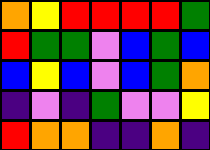[["orange", "yellow", "red", "red", "red", "red", "green"], ["red", "green", "green", "violet", "blue", "green", "blue"], ["blue", "yellow", "blue", "violet", "blue", "green", "orange"], ["indigo", "violet", "indigo", "green", "violet", "violet", "yellow"], ["red", "orange", "orange", "indigo", "indigo", "orange", "indigo"]]